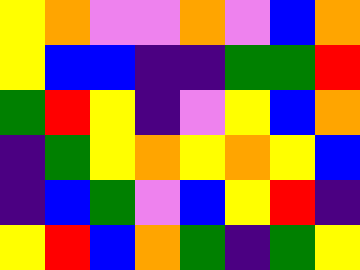[["yellow", "orange", "violet", "violet", "orange", "violet", "blue", "orange"], ["yellow", "blue", "blue", "indigo", "indigo", "green", "green", "red"], ["green", "red", "yellow", "indigo", "violet", "yellow", "blue", "orange"], ["indigo", "green", "yellow", "orange", "yellow", "orange", "yellow", "blue"], ["indigo", "blue", "green", "violet", "blue", "yellow", "red", "indigo"], ["yellow", "red", "blue", "orange", "green", "indigo", "green", "yellow"]]